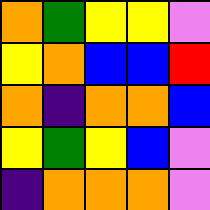[["orange", "green", "yellow", "yellow", "violet"], ["yellow", "orange", "blue", "blue", "red"], ["orange", "indigo", "orange", "orange", "blue"], ["yellow", "green", "yellow", "blue", "violet"], ["indigo", "orange", "orange", "orange", "violet"]]